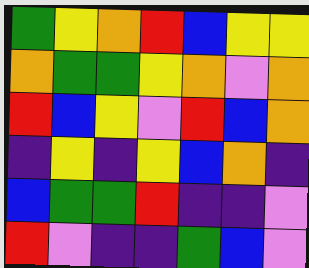[["green", "yellow", "orange", "red", "blue", "yellow", "yellow"], ["orange", "green", "green", "yellow", "orange", "violet", "orange"], ["red", "blue", "yellow", "violet", "red", "blue", "orange"], ["indigo", "yellow", "indigo", "yellow", "blue", "orange", "indigo"], ["blue", "green", "green", "red", "indigo", "indigo", "violet"], ["red", "violet", "indigo", "indigo", "green", "blue", "violet"]]